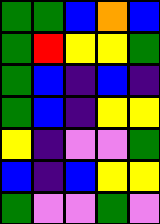[["green", "green", "blue", "orange", "blue"], ["green", "red", "yellow", "yellow", "green"], ["green", "blue", "indigo", "blue", "indigo"], ["green", "blue", "indigo", "yellow", "yellow"], ["yellow", "indigo", "violet", "violet", "green"], ["blue", "indigo", "blue", "yellow", "yellow"], ["green", "violet", "violet", "green", "violet"]]